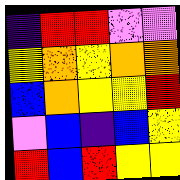[["indigo", "red", "red", "violet", "violet"], ["yellow", "orange", "yellow", "orange", "orange"], ["blue", "orange", "yellow", "yellow", "red"], ["violet", "blue", "indigo", "blue", "yellow"], ["red", "blue", "red", "yellow", "yellow"]]